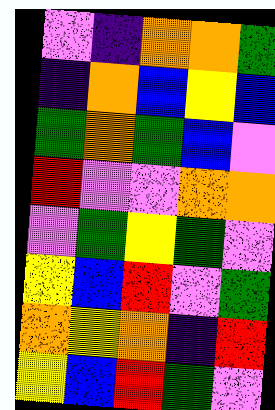[["violet", "indigo", "orange", "orange", "green"], ["indigo", "orange", "blue", "yellow", "blue"], ["green", "orange", "green", "blue", "violet"], ["red", "violet", "violet", "orange", "orange"], ["violet", "green", "yellow", "green", "violet"], ["yellow", "blue", "red", "violet", "green"], ["orange", "yellow", "orange", "indigo", "red"], ["yellow", "blue", "red", "green", "violet"]]